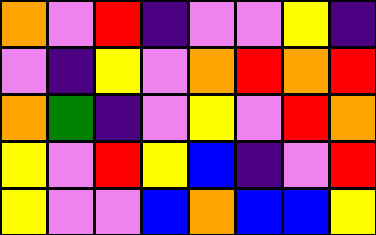[["orange", "violet", "red", "indigo", "violet", "violet", "yellow", "indigo"], ["violet", "indigo", "yellow", "violet", "orange", "red", "orange", "red"], ["orange", "green", "indigo", "violet", "yellow", "violet", "red", "orange"], ["yellow", "violet", "red", "yellow", "blue", "indigo", "violet", "red"], ["yellow", "violet", "violet", "blue", "orange", "blue", "blue", "yellow"]]